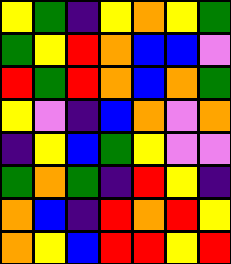[["yellow", "green", "indigo", "yellow", "orange", "yellow", "green"], ["green", "yellow", "red", "orange", "blue", "blue", "violet"], ["red", "green", "red", "orange", "blue", "orange", "green"], ["yellow", "violet", "indigo", "blue", "orange", "violet", "orange"], ["indigo", "yellow", "blue", "green", "yellow", "violet", "violet"], ["green", "orange", "green", "indigo", "red", "yellow", "indigo"], ["orange", "blue", "indigo", "red", "orange", "red", "yellow"], ["orange", "yellow", "blue", "red", "red", "yellow", "red"]]